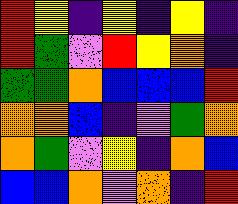[["red", "yellow", "indigo", "yellow", "indigo", "yellow", "indigo"], ["red", "green", "violet", "red", "yellow", "orange", "indigo"], ["green", "green", "orange", "blue", "blue", "blue", "red"], ["orange", "orange", "blue", "indigo", "violet", "green", "orange"], ["orange", "green", "violet", "yellow", "indigo", "orange", "blue"], ["blue", "blue", "orange", "violet", "orange", "indigo", "red"]]